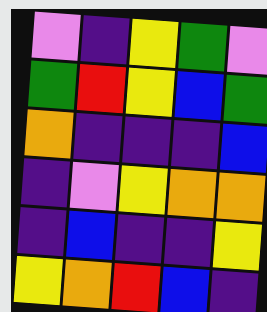[["violet", "indigo", "yellow", "green", "violet"], ["green", "red", "yellow", "blue", "green"], ["orange", "indigo", "indigo", "indigo", "blue"], ["indigo", "violet", "yellow", "orange", "orange"], ["indigo", "blue", "indigo", "indigo", "yellow"], ["yellow", "orange", "red", "blue", "indigo"]]